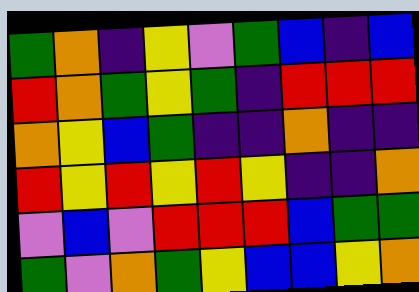[["green", "orange", "indigo", "yellow", "violet", "green", "blue", "indigo", "blue"], ["red", "orange", "green", "yellow", "green", "indigo", "red", "red", "red"], ["orange", "yellow", "blue", "green", "indigo", "indigo", "orange", "indigo", "indigo"], ["red", "yellow", "red", "yellow", "red", "yellow", "indigo", "indigo", "orange"], ["violet", "blue", "violet", "red", "red", "red", "blue", "green", "green"], ["green", "violet", "orange", "green", "yellow", "blue", "blue", "yellow", "orange"]]